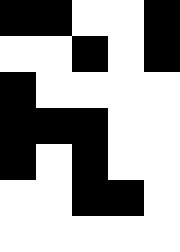[["black", "black", "white", "white", "black"], ["white", "white", "black", "white", "black"], ["black", "white", "white", "white", "white"], ["black", "black", "black", "white", "white"], ["black", "white", "black", "white", "white"], ["white", "white", "black", "black", "white"], ["white", "white", "white", "white", "white"]]